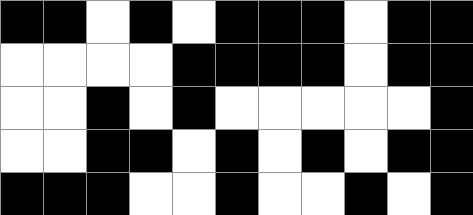[["black", "black", "white", "black", "white", "black", "black", "black", "white", "black", "black"], ["white", "white", "white", "white", "black", "black", "black", "black", "white", "black", "black"], ["white", "white", "black", "white", "black", "white", "white", "white", "white", "white", "black"], ["white", "white", "black", "black", "white", "black", "white", "black", "white", "black", "black"], ["black", "black", "black", "white", "white", "black", "white", "white", "black", "white", "black"]]